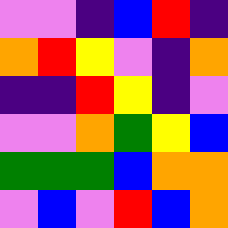[["violet", "violet", "indigo", "blue", "red", "indigo"], ["orange", "red", "yellow", "violet", "indigo", "orange"], ["indigo", "indigo", "red", "yellow", "indigo", "violet"], ["violet", "violet", "orange", "green", "yellow", "blue"], ["green", "green", "green", "blue", "orange", "orange"], ["violet", "blue", "violet", "red", "blue", "orange"]]